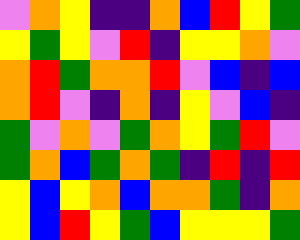[["violet", "orange", "yellow", "indigo", "indigo", "orange", "blue", "red", "yellow", "green"], ["yellow", "green", "yellow", "violet", "red", "indigo", "yellow", "yellow", "orange", "violet"], ["orange", "red", "green", "orange", "orange", "red", "violet", "blue", "indigo", "blue"], ["orange", "red", "violet", "indigo", "orange", "indigo", "yellow", "violet", "blue", "indigo"], ["green", "violet", "orange", "violet", "green", "orange", "yellow", "green", "red", "violet"], ["green", "orange", "blue", "green", "orange", "green", "indigo", "red", "indigo", "red"], ["yellow", "blue", "yellow", "orange", "blue", "orange", "orange", "green", "indigo", "orange"], ["yellow", "blue", "red", "yellow", "green", "blue", "yellow", "yellow", "yellow", "green"]]